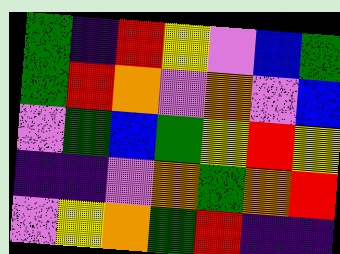[["green", "indigo", "red", "yellow", "violet", "blue", "green"], ["green", "red", "orange", "violet", "orange", "violet", "blue"], ["violet", "green", "blue", "green", "yellow", "red", "yellow"], ["indigo", "indigo", "violet", "orange", "green", "orange", "red"], ["violet", "yellow", "orange", "green", "red", "indigo", "indigo"]]